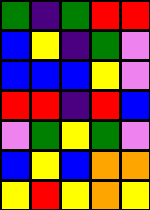[["green", "indigo", "green", "red", "red"], ["blue", "yellow", "indigo", "green", "violet"], ["blue", "blue", "blue", "yellow", "violet"], ["red", "red", "indigo", "red", "blue"], ["violet", "green", "yellow", "green", "violet"], ["blue", "yellow", "blue", "orange", "orange"], ["yellow", "red", "yellow", "orange", "yellow"]]